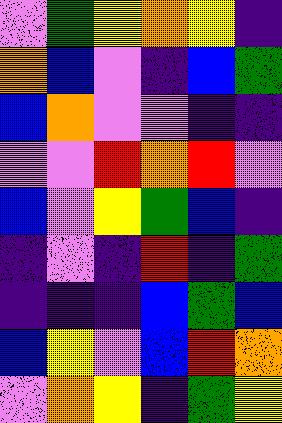[["violet", "green", "yellow", "orange", "yellow", "indigo"], ["orange", "blue", "violet", "indigo", "blue", "green"], ["blue", "orange", "violet", "violet", "indigo", "indigo"], ["violet", "violet", "red", "orange", "red", "violet"], ["blue", "violet", "yellow", "green", "blue", "indigo"], ["indigo", "violet", "indigo", "red", "indigo", "green"], ["indigo", "indigo", "indigo", "blue", "green", "blue"], ["blue", "yellow", "violet", "blue", "red", "orange"], ["violet", "orange", "yellow", "indigo", "green", "yellow"]]